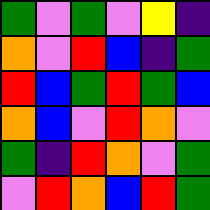[["green", "violet", "green", "violet", "yellow", "indigo"], ["orange", "violet", "red", "blue", "indigo", "green"], ["red", "blue", "green", "red", "green", "blue"], ["orange", "blue", "violet", "red", "orange", "violet"], ["green", "indigo", "red", "orange", "violet", "green"], ["violet", "red", "orange", "blue", "red", "green"]]